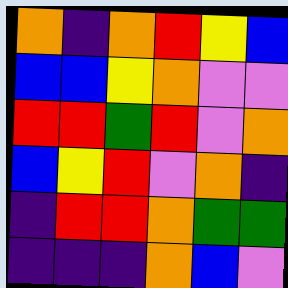[["orange", "indigo", "orange", "red", "yellow", "blue"], ["blue", "blue", "yellow", "orange", "violet", "violet"], ["red", "red", "green", "red", "violet", "orange"], ["blue", "yellow", "red", "violet", "orange", "indigo"], ["indigo", "red", "red", "orange", "green", "green"], ["indigo", "indigo", "indigo", "orange", "blue", "violet"]]